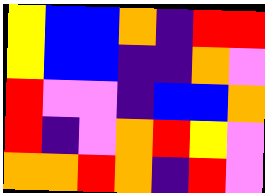[["yellow", "blue", "blue", "orange", "indigo", "red", "red"], ["yellow", "blue", "blue", "indigo", "indigo", "orange", "violet"], ["red", "violet", "violet", "indigo", "blue", "blue", "orange"], ["red", "indigo", "violet", "orange", "red", "yellow", "violet"], ["orange", "orange", "red", "orange", "indigo", "red", "violet"]]